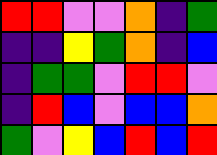[["red", "red", "violet", "violet", "orange", "indigo", "green"], ["indigo", "indigo", "yellow", "green", "orange", "indigo", "blue"], ["indigo", "green", "green", "violet", "red", "red", "violet"], ["indigo", "red", "blue", "violet", "blue", "blue", "orange"], ["green", "violet", "yellow", "blue", "red", "blue", "red"]]